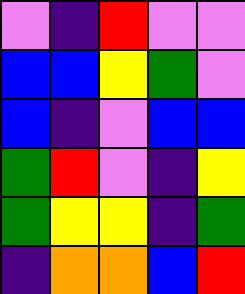[["violet", "indigo", "red", "violet", "violet"], ["blue", "blue", "yellow", "green", "violet"], ["blue", "indigo", "violet", "blue", "blue"], ["green", "red", "violet", "indigo", "yellow"], ["green", "yellow", "yellow", "indigo", "green"], ["indigo", "orange", "orange", "blue", "red"]]